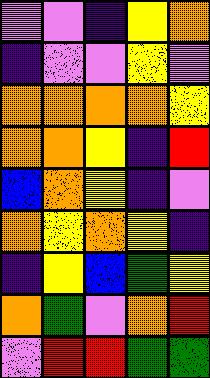[["violet", "violet", "indigo", "yellow", "orange"], ["indigo", "violet", "violet", "yellow", "violet"], ["orange", "orange", "orange", "orange", "yellow"], ["orange", "orange", "yellow", "indigo", "red"], ["blue", "orange", "yellow", "indigo", "violet"], ["orange", "yellow", "orange", "yellow", "indigo"], ["indigo", "yellow", "blue", "green", "yellow"], ["orange", "green", "violet", "orange", "red"], ["violet", "red", "red", "green", "green"]]